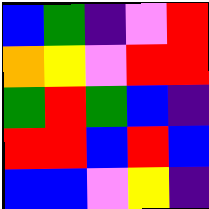[["blue", "green", "indigo", "violet", "red"], ["orange", "yellow", "violet", "red", "red"], ["green", "red", "green", "blue", "indigo"], ["red", "red", "blue", "red", "blue"], ["blue", "blue", "violet", "yellow", "indigo"]]